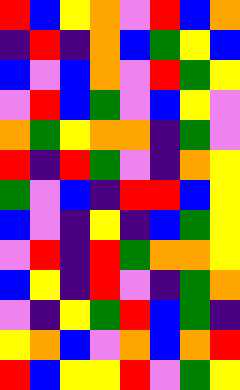[["red", "blue", "yellow", "orange", "violet", "red", "blue", "orange"], ["indigo", "red", "indigo", "orange", "blue", "green", "yellow", "blue"], ["blue", "violet", "blue", "orange", "violet", "red", "green", "yellow"], ["violet", "red", "blue", "green", "violet", "blue", "yellow", "violet"], ["orange", "green", "yellow", "orange", "orange", "indigo", "green", "violet"], ["red", "indigo", "red", "green", "violet", "indigo", "orange", "yellow"], ["green", "violet", "blue", "indigo", "red", "red", "blue", "yellow"], ["blue", "violet", "indigo", "yellow", "indigo", "blue", "green", "yellow"], ["violet", "red", "indigo", "red", "green", "orange", "orange", "yellow"], ["blue", "yellow", "indigo", "red", "violet", "indigo", "green", "orange"], ["violet", "indigo", "yellow", "green", "red", "blue", "green", "indigo"], ["yellow", "orange", "blue", "violet", "orange", "blue", "orange", "red"], ["red", "blue", "yellow", "yellow", "red", "violet", "green", "yellow"]]